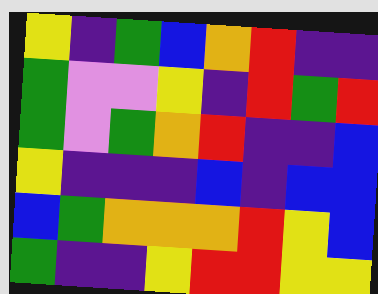[["yellow", "indigo", "green", "blue", "orange", "red", "indigo", "indigo"], ["green", "violet", "violet", "yellow", "indigo", "red", "green", "red"], ["green", "violet", "green", "orange", "red", "indigo", "indigo", "blue"], ["yellow", "indigo", "indigo", "indigo", "blue", "indigo", "blue", "blue"], ["blue", "green", "orange", "orange", "orange", "red", "yellow", "blue"], ["green", "indigo", "indigo", "yellow", "red", "red", "yellow", "yellow"]]